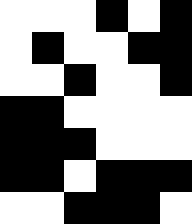[["white", "white", "white", "black", "white", "black"], ["white", "black", "white", "white", "black", "black"], ["white", "white", "black", "white", "white", "black"], ["black", "black", "white", "white", "white", "white"], ["black", "black", "black", "white", "white", "white"], ["black", "black", "white", "black", "black", "black"], ["white", "white", "black", "black", "black", "white"]]